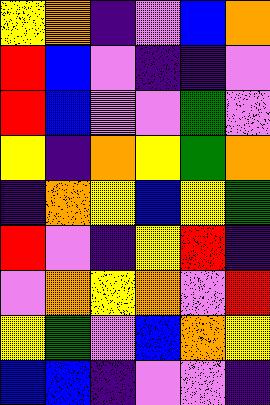[["yellow", "orange", "indigo", "violet", "blue", "orange"], ["red", "blue", "violet", "indigo", "indigo", "violet"], ["red", "blue", "violet", "violet", "green", "violet"], ["yellow", "indigo", "orange", "yellow", "green", "orange"], ["indigo", "orange", "yellow", "blue", "yellow", "green"], ["red", "violet", "indigo", "yellow", "red", "indigo"], ["violet", "orange", "yellow", "orange", "violet", "red"], ["yellow", "green", "violet", "blue", "orange", "yellow"], ["blue", "blue", "indigo", "violet", "violet", "indigo"]]